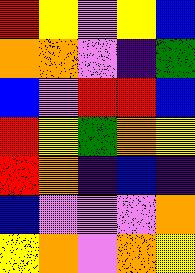[["red", "yellow", "violet", "yellow", "blue"], ["orange", "orange", "violet", "indigo", "green"], ["blue", "violet", "red", "red", "blue"], ["red", "yellow", "green", "orange", "yellow"], ["red", "orange", "indigo", "blue", "indigo"], ["blue", "violet", "violet", "violet", "orange"], ["yellow", "orange", "violet", "orange", "yellow"]]